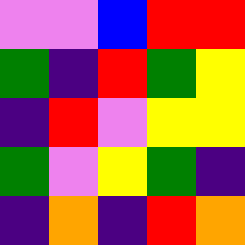[["violet", "violet", "blue", "red", "red"], ["green", "indigo", "red", "green", "yellow"], ["indigo", "red", "violet", "yellow", "yellow"], ["green", "violet", "yellow", "green", "indigo"], ["indigo", "orange", "indigo", "red", "orange"]]